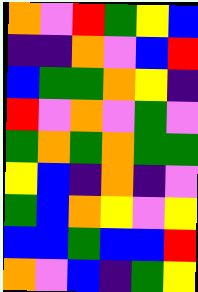[["orange", "violet", "red", "green", "yellow", "blue"], ["indigo", "indigo", "orange", "violet", "blue", "red"], ["blue", "green", "green", "orange", "yellow", "indigo"], ["red", "violet", "orange", "violet", "green", "violet"], ["green", "orange", "green", "orange", "green", "green"], ["yellow", "blue", "indigo", "orange", "indigo", "violet"], ["green", "blue", "orange", "yellow", "violet", "yellow"], ["blue", "blue", "green", "blue", "blue", "red"], ["orange", "violet", "blue", "indigo", "green", "yellow"]]